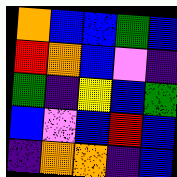[["orange", "blue", "blue", "green", "blue"], ["red", "orange", "blue", "violet", "indigo"], ["green", "indigo", "yellow", "blue", "green"], ["blue", "violet", "blue", "red", "blue"], ["indigo", "orange", "orange", "indigo", "blue"]]